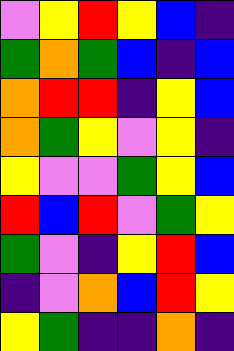[["violet", "yellow", "red", "yellow", "blue", "indigo"], ["green", "orange", "green", "blue", "indigo", "blue"], ["orange", "red", "red", "indigo", "yellow", "blue"], ["orange", "green", "yellow", "violet", "yellow", "indigo"], ["yellow", "violet", "violet", "green", "yellow", "blue"], ["red", "blue", "red", "violet", "green", "yellow"], ["green", "violet", "indigo", "yellow", "red", "blue"], ["indigo", "violet", "orange", "blue", "red", "yellow"], ["yellow", "green", "indigo", "indigo", "orange", "indigo"]]